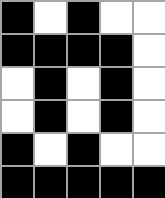[["black", "white", "black", "white", "white"], ["black", "black", "black", "black", "white"], ["white", "black", "white", "black", "white"], ["white", "black", "white", "black", "white"], ["black", "white", "black", "white", "white"], ["black", "black", "black", "black", "black"]]